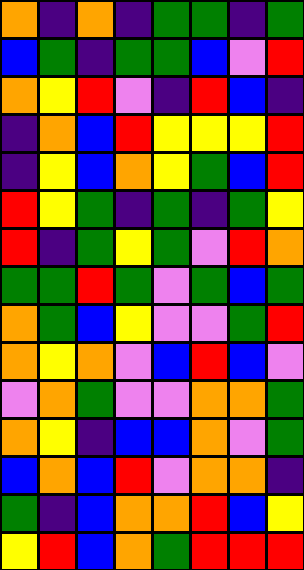[["orange", "indigo", "orange", "indigo", "green", "green", "indigo", "green"], ["blue", "green", "indigo", "green", "green", "blue", "violet", "red"], ["orange", "yellow", "red", "violet", "indigo", "red", "blue", "indigo"], ["indigo", "orange", "blue", "red", "yellow", "yellow", "yellow", "red"], ["indigo", "yellow", "blue", "orange", "yellow", "green", "blue", "red"], ["red", "yellow", "green", "indigo", "green", "indigo", "green", "yellow"], ["red", "indigo", "green", "yellow", "green", "violet", "red", "orange"], ["green", "green", "red", "green", "violet", "green", "blue", "green"], ["orange", "green", "blue", "yellow", "violet", "violet", "green", "red"], ["orange", "yellow", "orange", "violet", "blue", "red", "blue", "violet"], ["violet", "orange", "green", "violet", "violet", "orange", "orange", "green"], ["orange", "yellow", "indigo", "blue", "blue", "orange", "violet", "green"], ["blue", "orange", "blue", "red", "violet", "orange", "orange", "indigo"], ["green", "indigo", "blue", "orange", "orange", "red", "blue", "yellow"], ["yellow", "red", "blue", "orange", "green", "red", "red", "red"]]